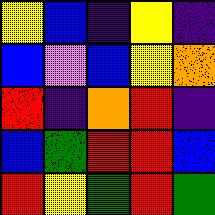[["yellow", "blue", "indigo", "yellow", "indigo"], ["blue", "violet", "blue", "yellow", "orange"], ["red", "indigo", "orange", "red", "indigo"], ["blue", "green", "red", "red", "blue"], ["red", "yellow", "green", "red", "green"]]